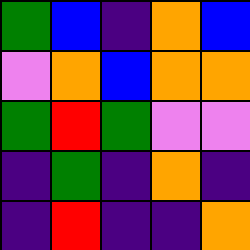[["green", "blue", "indigo", "orange", "blue"], ["violet", "orange", "blue", "orange", "orange"], ["green", "red", "green", "violet", "violet"], ["indigo", "green", "indigo", "orange", "indigo"], ["indigo", "red", "indigo", "indigo", "orange"]]